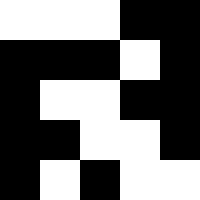[["white", "white", "white", "black", "black"], ["black", "black", "black", "white", "black"], ["black", "white", "white", "black", "black"], ["black", "black", "white", "white", "black"], ["black", "white", "black", "white", "white"]]